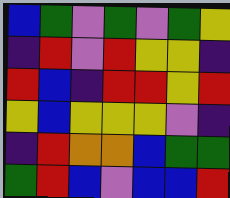[["blue", "green", "violet", "green", "violet", "green", "yellow"], ["indigo", "red", "violet", "red", "yellow", "yellow", "indigo"], ["red", "blue", "indigo", "red", "red", "yellow", "red"], ["yellow", "blue", "yellow", "yellow", "yellow", "violet", "indigo"], ["indigo", "red", "orange", "orange", "blue", "green", "green"], ["green", "red", "blue", "violet", "blue", "blue", "red"]]